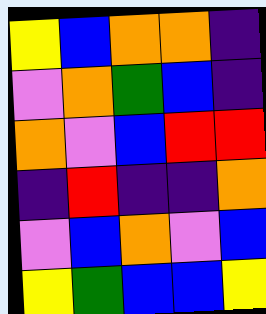[["yellow", "blue", "orange", "orange", "indigo"], ["violet", "orange", "green", "blue", "indigo"], ["orange", "violet", "blue", "red", "red"], ["indigo", "red", "indigo", "indigo", "orange"], ["violet", "blue", "orange", "violet", "blue"], ["yellow", "green", "blue", "blue", "yellow"]]